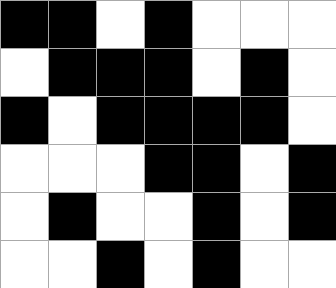[["black", "black", "white", "black", "white", "white", "white"], ["white", "black", "black", "black", "white", "black", "white"], ["black", "white", "black", "black", "black", "black", "white"], ["white", "white", "white", "black", "black", "white", "black"], ["white", "black", "white", "white", "black", "white", "black"], ["white", "white", "black", "white", "black", "white", "white"]]